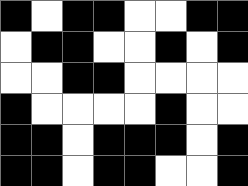[["black", "white", "black", "black", "white", "white", "black", "black"], ["white", "black", "black", "white", "white", "black", "white", "black"], ["white", "white", "black", "black", "white", "white", "white", "white"], ["black", "white", "white", "white", "white", "black", "white", "white"], ["black", "black", "white", "black", "black", "black", "white", "black"], ["black", "black", "white", "black", "black", "white", "white", "black"]]